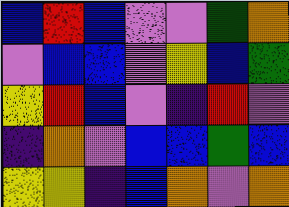[["blue", "red", "blue", "violet", "violet", "green", "orange"], ["violet", "blue", "blue", "violet", "yellow", "blue", "green"], ["yellow", "red", "blue", "violet", "indigo", "red", "violet"], ["indigo", "orange", "violet", "blue", "blue", "green", "blue"], ["yellow", "yellow", "indigo", "blue", "orange", "violet", "orange"]]